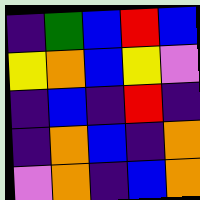[["indigo", "green", "blue", "red", "blue"], ["yellow", "orange", "blue", "yellow", "violet"], ["indigo", "blue", "indigo", "red", "indigo"], ["indigo", "orange", "blue", "indigo", "orange"], ["violet", "orange", "indigo", "blue", "orange"]]